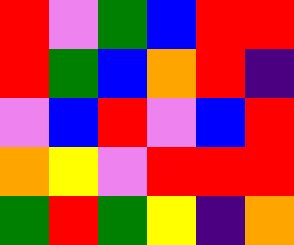[["red", "violet", "green", "blue", "red", "red"], ["red", "green", "blue", "orange", "red", "indigo"], ["violet", "blue", "red", "violet", "blue", "red"], ["orange", "yellow", "violet", "red", "red", "red"], ["green", "red", "green", "yellow", "indigo", "orange"]]